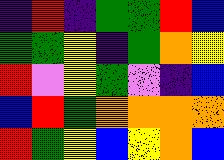[["indigo", "red", "indigo", "green", "green", "red", "blue"], ["green", "green", "yellow", "indigo", "green", "orange", "yellow"], ["red", "violet", "yellow", "green", "violet", "indigo", "blue"], ["blue", "red", "green", "orange", "orange", "orange", "orange"], ["red", "green", "yellow", "blue", "yellow", "orange", "blue"]]